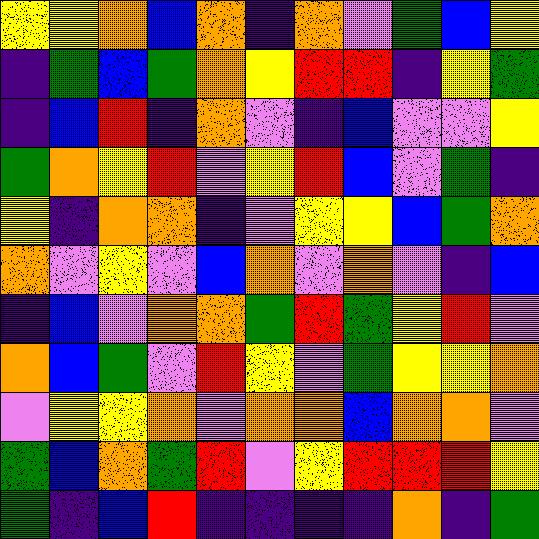[["yellow", "yellow", "orange", "blue", "orange", "indigo", "orange", "violet", "green", "blue", "yellow"], ["indigo", "green", "blue", "green", "orange", "yellow", "red", "red", "indigo", "yellow", "green"], ["indigo", "blue", "red", "indigo", "orange", "violet", "indigo", "blue", "violet", "violet", "yellow"], ["green", "orange", "yellow", "red", "violet", "yellow", "red", "blue", "violet", "green", "indigo"], ["yellow", "indigo", "orange", "orange", "indigo", "violet", "yellow", "yellow", "blue", "green", "orange"], ["orange", "violet", "yellow", "violet", "blue", "orange", "violet", "orange", "violet", "indigo", "blue"], ["indigo", "blue", "violet", "orange", "orange", "green", "red", "green", "yellow", "red", "violet"], ["orange", "blue", "green", "violet", "red", "yellow", "violet", "green", "yellow", "yellow", "orange"], ["violet", "yellow", "yellow", "orange", "violet", "orange", "orange", "blue", "orange", "orange", "violet"], ["green", "blue", "orange", "green", "red", "violet", "yellow", "red", "red", "red", "yellow"], ["green", "indigo", "blue", "red", "indigo", "indigo", "indigo", "indigo", "orange", "indigo", "green"]]